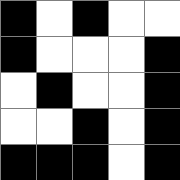[["black", "white", "black", "white", "white"], ["black", "white", "white", "white", "black"], ["white", "black", "white", "white", "black"], ["white", "white", "black", "white", "black"], ["black", "black", "black", "white", "black"]]